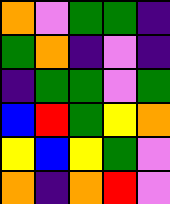[["orange", "violet", "green", "green", "indigo"], ["green", "orange", "indigo", "violet", "indigo"], ["indigo", "green", "green", "violet", "green"], ["blue", "red", "green", "yellow", "orange"], ["yellow", "blue", "yellow", "green", "violet"], ["orange", "indigo", "orange", "red", "violet"]]